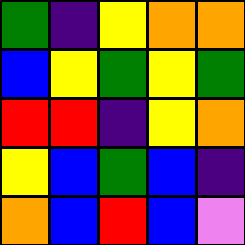[["green", "indigo", "yellow", "orange", "orange"], ["blue", "yellow", "green", "yellow", "green"], ["red", "red", "indigo", "yellow", "orange"], ["yellow", "blue", "green", "blue", "indigo"], ["orange", "blue", "red", "blue", "violet"]]